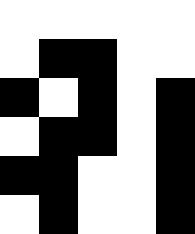[["white", "white", "white", "white", "white"], ["white", "black", "black", "white", "white"], ["black", "white", "black", "white", "black"], ["white", "black", "black", "white", "black"], ["black", "black", "white", "white", "black"], ["white", "black", "white", "white", "black"]]